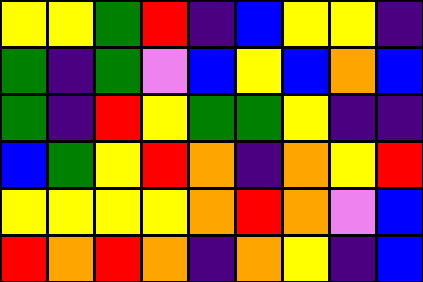[["yellow", "yellow", "green", "red", "indigo", "blue", "yellow", "yellow", "indigo"], ["green", "indigo", "green", "violet", "blue", "yellow", "blue", "orange", "blue"], ["green", "indigo", "red", "yellow", "green", "green", "yellow", "indigo", "indigo"], ["blue", "green", "yellow", "red", "orange", "indigo", "orange", "yellow", "red"], ["yellow", "yellow", "yellow", "yellow", "orange", "red", "orange", "violet", "blue"], ["red", "orange", "red", "orange", "indigo", "orange", "yellow", "indigo", "blue"]]